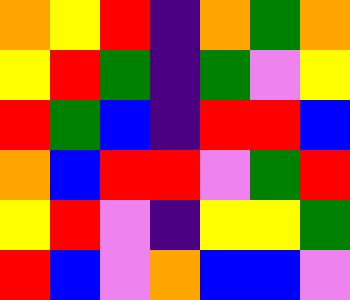[["orange", "yellow", "red", "indigo", "orange", "green", "orange"], ["yellow", "red", "green", "indigo", "green", "violet", "yellow"], ["red", "green", "blue", "indigo", "red", "red", "blue"], ["orange", "blue", "red", "red", "violet", "green", "red"], ["yellow", "red", "violet", "indigo", "yellow", "yellow", "green"], ["red", "blue", "violet", "orange", "blue", "blue", "violet"]]